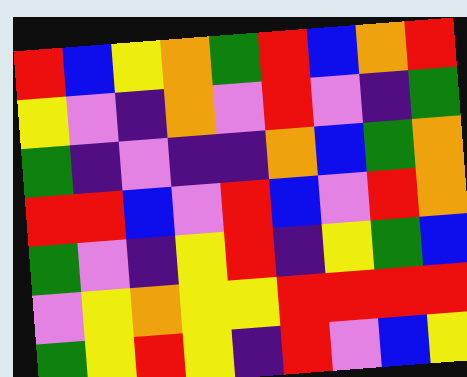[["red", "blue", "yellow", "orange", "green", "red", "blue", "orange", "red"], ["yellow", "violet", "indigo", "orange", "violet", "red", "violet", "indigo", "green"], ["green", "indigo", "violet", "indigo", "indigo", "orange", "blue", "green", "orange"], ["red", "red", "blue", "violet", "red", "blue", "violet", "red", "orange"], ["green", "violet", "indigo", "yellow", "red", "indigo", "yellow", "green", "blue"], ["violet", "yellow", "orange", "yellow", "yellow", "red", "red", "red", "red"], ["green", "yellow", "red", "yellow", "indigo", "red", "violet", "blue", "yellow"]]